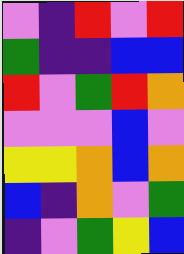[["violet", "indigo", "red", "violet", "red"], ["green", "indigo", "indigo", "blue", "blue"], ["red", "violet", "green", "red", "orange"], ["violet", "violet", "violet", "blue", "violet"], ["yellow", "yellow", "orange", "blue", "orange"], ["blue", "indigo", "orange", "violet", "green"], ["indigo", "violet", "green", "yellow", "blue"]]